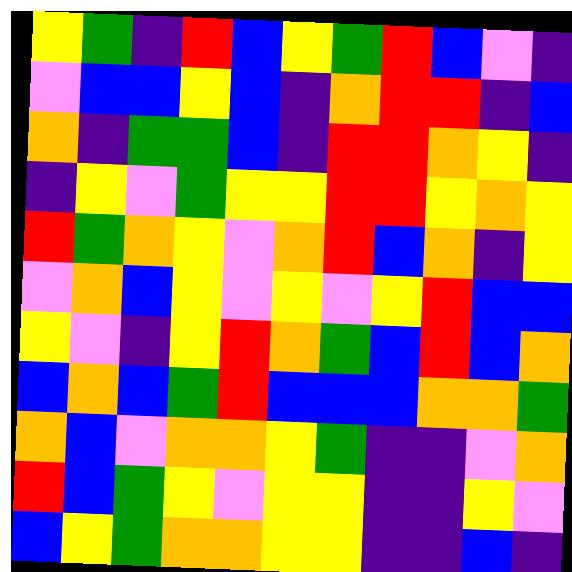[["yellow", "green", "indigo", "red", "blue", "yellow", "green", "red", "blue", "violet", "indigo"], ["violet", "blue", "blue", "yellow", "blue", "indigo", "orange", "red", "red", "indigo", "blue"], ["orange", "indigo", "green", "green", "blue", "indigo", "red", "red", "orange", "yellow", "indigo"], ["indigo", "yellow", "violet", "green", "yellow", "yellow", "red", "red", "yellow", "orange", "yellow"], ["red", "green", "orange", "yellow", "violet", "orange", "red", "blue", "orange", "indigo", "yellow"], ["violet", "orange", "blue", "yellow", "violet", "yellow", "violet", "yellow", "red", "blue", "blue"], ["yellow", "violet", "indigo", "yellow", "red", "orange", "green", "blue", "red", "blue", "orange"], ["blue", "orange", "blue", "green", "red", "blue", "blue", "blue", "orange", "orange", "green"], ["orange", "blue", "violet", "orange", "orange", "yellow", "green", "indigo", "indigo", "violet", "orange"], ["red", "blue", "green", "yellow", "violet", "yellow", "yellow", "indigo", "indigo", "yellow", "violet"], ["blue", "yellow", "green", "orange", "orange", "yellow", "yellow", "indigo", "indigo", "blue", "indigo"]]